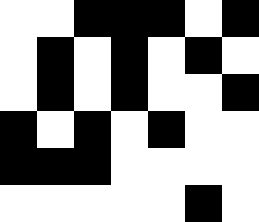[["white", "white", "black", "black", "black", "white", "black"], ["white", "black", "white", "black", "white", "black", "white"], ["white", "black", "white", "black", "white", "white", "black"], ["black", "white", "black", "white", "black", "white", "white"], ["black", "black", "black", "white", "white", "white", "white"], ["white", "white", "white", "white", "white", "black", "white"]]